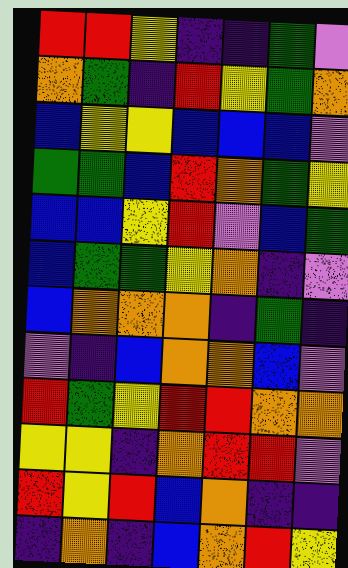[["red", "red", "yellow", "indigo", "indigo", "green", "violet"], ["orange", "green", "indigo", "red", "yellow", "green", "orange"], ["blue", "yellow", "yellow", "blue", "blue", "blue", "violet"], ["green", "green", "blue", "red", "orange", "green", "yellow"], ["blue", "blue", "yellow", "red", "violet", "blue", "green"], ["blue", "green", "green", "yellow", "orange", "indigo", "violet"], ["blue", "orange", "orange", "orange", "indigo", "green", "indigo"], ["violet", "indigo", "blue", "orange", "orange", "blue", "violet"], ["red", "green", "yellow", "red", "red", "orange", "orange"], ["yellow", "yellow", "indigo", "orange", "red", "red", "violet"], ["red", "yellow", "red", "blue", "orange", "indigo", "indigo"], ["indigo", "orange", "indigo", "blue", "orange", "red", "yellow"]]